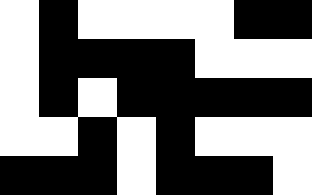[["white", "black", "white", "white", "white", "white", "black", "black"], ["white", "black", "black", "black", "black", "white", "white", "white"], ["white", "black", "white", "black", "black", "black", "black", "black"], ["white", "white", "black", "white", "black", "white", "white", "white"], ["black", "black", "black", "white", "black", "black", "black", "white"]]